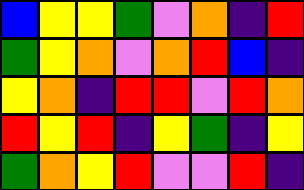[["blue", "yellow", "yellow", "green", "violet", "orange", "indigo", "red"], ["green", "yellow", "orange", "violet", "orange", "red", "blue", "indigo"], ["yellow", "orange", "indigo", "red", "red", "violet", "red", "orange"], ["red", "yellow", "red", "indigo", "yellow", "green", "indigo", "yellow"], ["green", "orange", "yellow", "red", "violet", "violet", "red", "indigo"]]